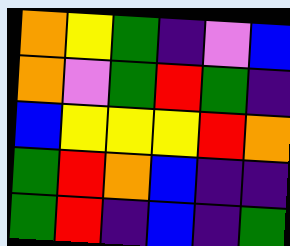[["orange", "yellow", "green", "indigo", "violet", "blue"], ["orange", "violet", "green", "red", "green", "indigo"], ["blue", "yellow", "yellow", "yellow", "red", "orange"], ["green", "red", "orange", "blue", "indigo", "indigo"], ["green", "red", "indigo", "blue", "indigo", "green"]]